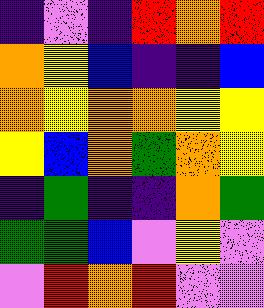[["indigo", "violet", "indigo", "red", "orange", "red"], ["orange", "yellow", "blue", "indigo", "indigo", "blue"], ["orange", "yellow", "orange", "orange", "yellow", "yellow"], ["yellow", "blue", "orange", "green", "orange", "yellow"], ["indigo", "green", "indigo", "indigo", "orange", "green"], ["green", "green", "blue", "violet", "yellow", "violet"], ["violet", "red", "orange", "red", "violet", "violet"]]